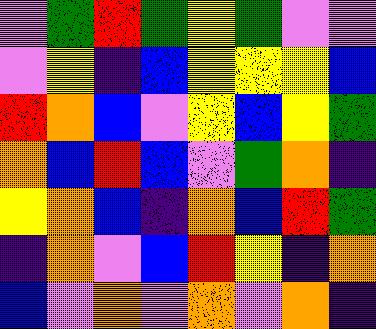[["violet", "green", "red", "green", "yellow", "green", "violet", "violet"], ["violet", "yellow", "indigo", "blue", "yellow", "yellow", "yellow", "blue"], ["red", "orange", "blue", "violet", "yellow", "blue", "yellow", "green"], ["orange", "blue", "red", "blue", "violet", "green", "orange", "indigo"], ["yellow", "orange", "blue", "indigo", "orange", "blue", "red", "green"], ["indigo", "orange", "violet", "blue", "red", "yellow", "indigo", "orange"], ["blue", "violet", "orange", "violet", "orange", "violet", "orange", "indigo"]]